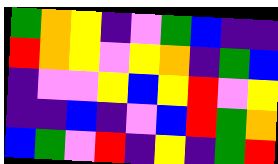[["green", "orange", "yellow", "indigo", "violet", "green", "blue", "indigo", "indigo"], ["red", "orange", "yellow", "violet", "yellow", "orange", "indigo", "green", "blue"], ["indigo", "violet", "violet", "yellow", "blue", "yellow", "red", "violet", "yellow"], ["indigo", "indigo", "blue", "indigo", "violet", "blue", "red", "green", "orange"], ["blue", "green", "violet", "red", "indigo", "yellow", "indigo", "green", "red"]]